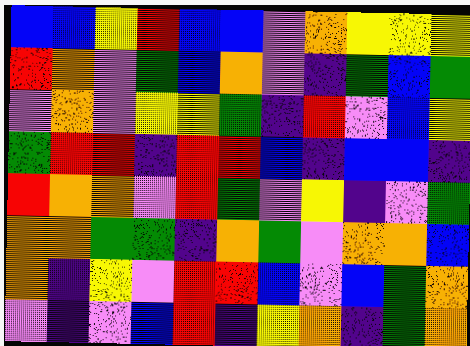[["blue", "blue", "yellow", "red", "blue", "blue", "violet", "orange", "yellow", "yellow", "yellow"], ["red", "orange", "violet", "green", "blue", "orange", "violet", "indigo", "green", "blue", "green"], ["violet", "orange", "violet", "yellow", "yellow", "green", "indigo", "red", "violet", "blue", "yellow"], ["green", "red", "red", "indigo", "red", "red", "blue", "indigo", "blue", "blue", "indigo"], ["red", "orange", "orange", "violet", "red", "green", "violet", "yellow", "indigo", "violet", "green"], ["orange", "orange", "green", "green", "indigo", "orange", "green", "violet", "orange", "orange", "blue"], ["orange", "indigo", "yellow", "violet", "red", "red", "blue", "violet", "blue", "green", "orange"], ["violet", "indigo", "violet", "blue", "red", "indigo", "yellow", "orange", "indigo", "green", "orange"]]